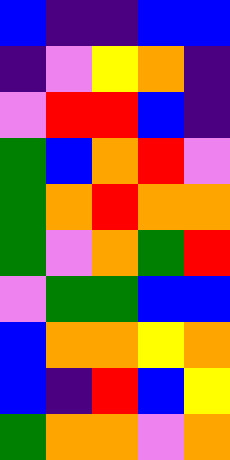[["blue", "indigo", "indigo", "blue", "blue"], ["indigo", "violet", "yellow", "orange", "indigo"], ["violet", "red", "red", "blue", "indigo"], ["green", "blue", "orange", "red", "violet"], ["green", "orange", "red", "orange", "orange"], ["green", "violet", "orange", "green", "red"], ["violet", "green", "green", "blue", "blue"], ["blue", "orange", "orange", "yellow", "orange"], ["blue", "indigo", "red", "blue", "yellow"], ["green", "orange", "orange", "violet", "orange"]]